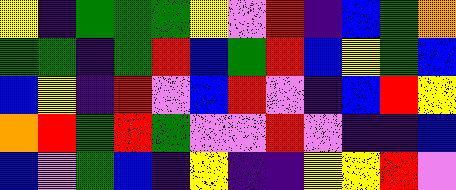[["yellow", "indigo", "green", "green", "green", "yellow", "violet", "red", "indigo", "blue", "green", "orange"], ["green", "green", "indigo", "green", "red", "blue", "green", "red", "blue", "yellow", "green", "blue"], ["blue", "yellow", "indigo", "red", "violet", "blue", "red", "violet", "indigo", "blue", "red", "yellow"], ["orange", "red", "green", "red", "green", "violet", "violet", "red", "violet", "indigo", "indigo", "blue"], ["blue", "violet", "green", "blue", "indigo", "yellow", "indigo", "indigo", "yellow", "yellow", "red", "violet"]]